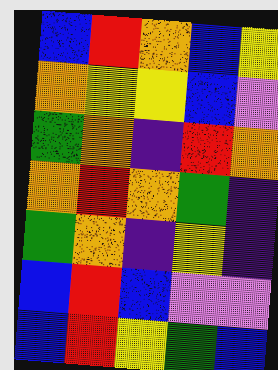[["blue", "red", "orange", "blue", "yellow"], ["orange", "yellow", "yellow", "blue", "violet"], ["green", "orange", "indigo", "red", "orange"], ["orange", "red", "orange", "green", "indigo"], ["green", "orange", "indigo", "yellow", "indigo"], ["blue", "red", "blue", "violet", "violet"], ["blue", "red", "yellow", "green", "blue"]]